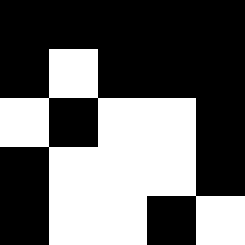[["black", "black", "black", "black", "black"], ["black", "white", "black", "black", "black"], ["white", "black", "white", "white", "black"], ["black", "white", "white", "white", "black"], ["black", "white", "white", "black", "white"]]